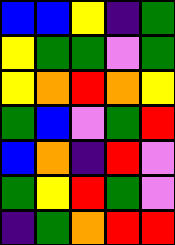[["blue", "blue", "yellow", "indigo", "green"], ["yellow", "green", "green", "violet", "green"], ["yellow", "orange", "red", "orange", "yellow"], ["green", "blue", "violet", "green", "red"], ["blue", "orange", "indigo", "red", "violet"], ["green", "yellow", "red", "green", "violet"], ["indigo", "green", "orange", "red", "red"]]